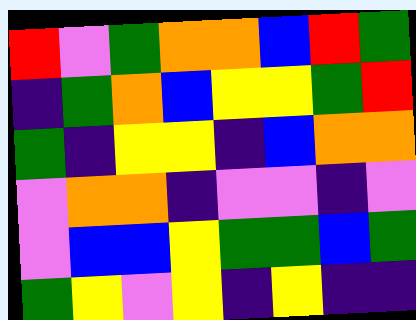[["red", "violet", "green", "orange", "orange", "blue", "red", "green"], ["indigo", "green", "orange", "blue", "yellow", "yellow", "green", "red"], ["green", "indigo", "yellow", "yellow", "indigo", "blue", "orange", "orange"], ["violet", "orange", "orange", "indigo", "violet", "violet", "indigo", "violet"], ["violet", "blue", "blue", "yellow", "green", "green", "blue", "green"], ["green", "yellow", "violet", "yellow", "indigo", "yellow", "indigo", "indigo"]]